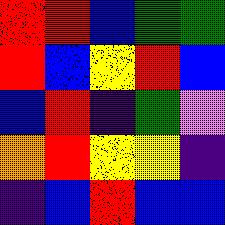[["red", "red", "blue", "green", "green"], ["red", "blue", "yellow", "red", "blue"], ["blue", "red", "indigo", "green", "violet"], ["orange", "red", "yellow", "yellow", "indigo"], ["indigo", "blue", "red", "blue", "blue"]]